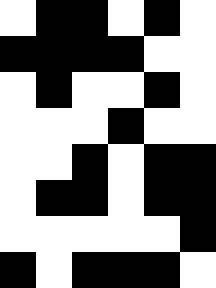[["white", "black", "black", "white", "black", "white"], ["black", "black", "black", "black", "white", "white"], ["white", "black", "white", "white", "black", "white"], ["white", "white", "white", "black", "white", "white"], ["white", "white", "black", "white", "black", "black"], ["white", "black", "black", "white", "black", "black"], ["white", "white", "white", "white", "white", "black"], ["black", "white", "black", "black", "black", "white"]]